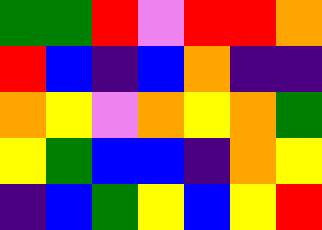[["green", "green", "red", "violet", "red", "red", "orange"], ["red", "blue", "indigo", "blue", "orange", "indigo", "indigo"], ["orange", "yellow", "violet", "orange", "yellow", "orange", "green"], ["yellow", "green", "blue", "blue", "indigo", "orange", "yellow"], ["indigo", "blue", "green", "yellow", "blue", "yellow", "red"]]